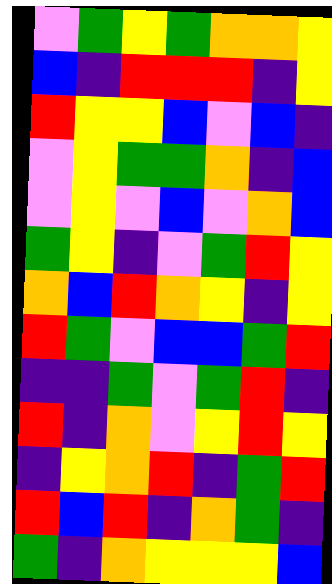[["violet", "green", "yellow", "green", "orange", "orange", "yellow"], ["blue", "indigo", "red", "red", "red", "indigo", "yellow"], ["red", "yellow", "yellow", "blue", "violet", "blue", "indigo"], ["violet", "yellow", "green", "green", "orange", "indigo", "blue"], ["violet", "yellow", "violet", "blue", "violet", "orange", "blue"], ["green", "yellow", "indigo", "violet", "green", "red", "yellow"], ["orange", "blue", "red", "orange", "yellow", "indigo", "yellow"], ["red", "green", "violet", "blue", "blue", "green", "red"], ["indigo", "indigo", "green", "violet", "green", "red", "indigo"], ["red", "indigo", "orange", "violet", "yellow", "red", "yellow"], ["indigo", "yellow", "orange", "red", "indigo", "green", "red"], ["red", "blue", "red", "indigo", "orange", "green", "indigo"], ["green", "indigo", "orange", "yellow", "yellow", "yellow", "blue"]]